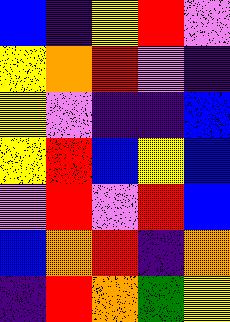[["blue", "indigo", "yellow", "red", "violet"], ["yellow", "orange", "red", "violet", "indigo"], ["yellow", "violet", "indigo", "indigo", "blue"], ["yellow", "red", "blue", "yellow", "blue"], ["violet", "red", "violet", "red", "blue"], ["blue", "orange", "red", "indigo", "orange"], ["indigo", "red", "orange", "green", "yellow"]]